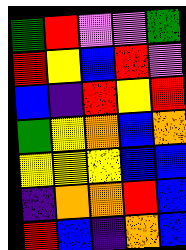[["green", "red", "violet", "violet", "green"], ["red", "yellow", "blue", "red", "violet"], ["blue", "indigo", "red", "yellow", "red"], ["green", "yellow", "orange", "blue", "orange"], ["yellow", "yellow", "yellow", "blue", "blue"], ["indigo", "orange", "orange", "red", "blue"], ["red", "blue", "indigo", "orange", "blue"]]